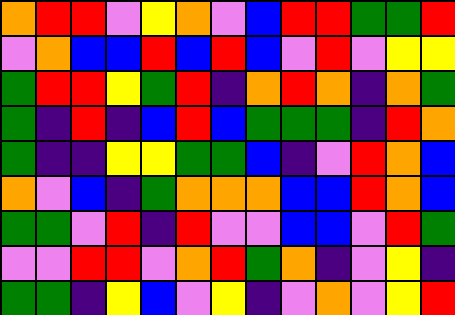[["orange", "red", "red", "violet", "yellow", "orange", "violet", "blue", "red", "red", "green", "green", "red"], ["violet", "orange", "blue", "blue", "red", "blue", "red", "blue", "violet", "red", "violet", "yellow", "yellow"], ["green", "red", "red", "yellow", "green", "red", "indigo", "orange", "red", "orange", "indigo", "orange", "green"], ["green", "indigo", "red", "indigo", "blue", "red", "blue", "green", "green", "green", "indigo", "red", "orange"], ["green", "indigo", "indigo", "yellow", "yellow", "green", "green", "blue", "indigo", "violet", "red", "orange", "blue"], ["orange", "violet", "blue", "indigo", "green", "orange", "orange", "orange", "blue", "blue", "red", "orange", "blue"], ["green", "green", "violet", "red", "indigo", "red", "violet", "violet", "blue", "blue", "violet", "red", "green"], ["violet", "violet", "red", "red", "violet", "orange", "red", "green", "orange", "indigo", "violet", "yellow", "indigo"], ["green", "green", "indigo", "yellow", "blue", "violet", "yellow", "indigo", "violet", "orange", "violet", "yellow", "red"]]